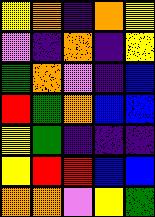[["yellow", "orange", "indigo", "orange", "yellow"], ["violet", "indigo", "orange", "indigo", "yellow"], ["green", "orange", "violet", "indigo", "blue"], ["red", "green", "orange", "blue", "blue"], ["yellow", "green", "indigo", "indigo", "indigo"], ["yellow", "red", "red", "blue", "blue"], ["orange", "orange", "violet", "yellow", "green"]]